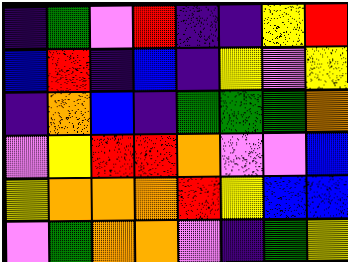[["indigo", "green", "violet", "red", "indigo", "indigo", "yellow", "red"], ["blue", "red", "indigo", "blue", "indigo", "yellow", "violet", "yellow"], ["indigo", "orange", "blue", "indigo", "green", "green", "green", "orange"], ["violet", "yellow", "red", "red", "orange", "violet", "violet", "blue"], ["yellow", "orange", "orange", "orange", "red", "yellow", "blue", "blue"], ["violet", "green", "orange", "orange", "violet", "indigo", "green", "yellow"]]